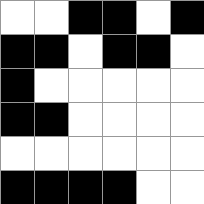[["white", "white", "black", "black", "white", "black"], ["black", "black", "white", "black", "black", "white"], ["black", "white", "white", "white", "white", "white"], ["black", "black", "white", "white", "white", "white"], ["white", "white", "white", "white", "white", "white"], ["black", "black", "black", "black", "white", "white"]]